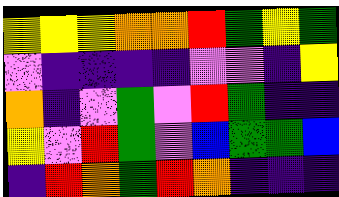[["yellow", "yellow", "yellow", "orange", "orange", "red", "green", "yellow", "green"], ["violet", "indigo", "indigo", "indigo", "indigo", "violet", "violet", "indigo", "yellow"], ["orange", "indigo", "violet", "green", "violet", "red", "green", "indigo", "indigo"], ["yellow", "violet", "red", "green", "violet", "blue", "green", "green", "blue"], ["indigo", "red", "orange", "green", "red", "orange", "indigo", "indigo", "indigo"]]